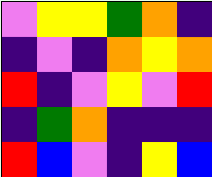[["violet", "yellow", "yellow", "green", "orange", "indigo"], ["indigo", "violet", "indigo", "orange", "yellow", "orange"], ["red", "indigo", "violet", "yellow", "violet", "red"], ["indigo", "green", "orange", "indigo", "indigo", "indigo"], ["red", "blue", "violet", "indigo", "yellow", "blue"]]